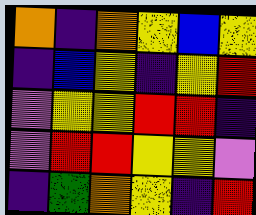[["orange", "indigo", "orange", "yellow", "blue", "yellow"], ["indigo", "blue", "yellow", "indigo", "yellow", "red"], ["violet", "yellow", "yellow", "red", "red", "indigo"], ["violet", "red", "red", "yellow", "yellow", "violet"], ["indigo", "green", "orange", "yellow", "indigo", "red"]]